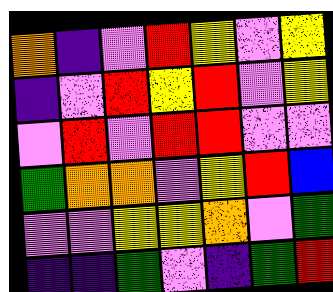[["orange", "indigo", "violet", "red", "yellow", "violet", "yellow"], ["indigo", "violet", "red", "yellow", "red", "violet", "yellow"], ["violet", "red", "violet", "red", "red", "violet", "violet"], ["green", "orange", "orange", "violet", "yellow", "red", "blue"], ["violet", "violet", "yellow", "yellow", "orange", "violet", "green"], ["indigo", "indigo", "green", "violet", "indigo", "green", "red"]]